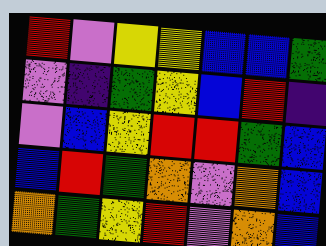[["red", "violet", "yellow", "yellow", "blue", "blue", "green"], ["violet", "indigo", "green", "yellow", "blue", "red", "indigo"], ["violet", "blue", "yellow", "red", "red", "green", "blue"], ["blue", "red", "green", "orange", "violet", "orange", "blue"], ["orange", "green", "yellow", "red", "violet", "orange", "blue"]]